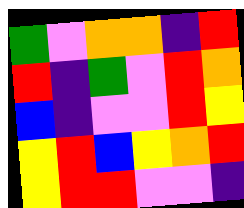[["green", "violet", "orange", "orange", "indigo", "red"], ["red", "indigo", "green", "violet", "red", "orange"], ["blue", "indigo", "violet", "violet", "red", "yellow"], ["yellow", "red", "blue", "yellow", "orange", "red"], ["yellow", "red", "red", "violet", "violet", "indigo"]]